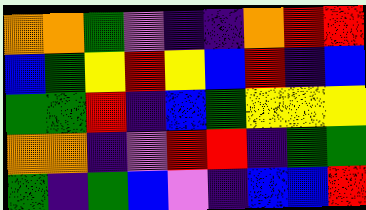[["orange", "orange", "green", "violet", "indigo", "indigo", "orange", "red", "red"], ["blue", "green", "yellow", "red", "yellow", "blue", "red", "indigo", "blue"], ["green", "green", "red", "indigo", "blue", "green", "yellow", "yellow", "yellow"], ["orange", "orange", "indigo", "violet", "red", "red", "indigo", "green", "green"], ["green", "indigo", "green", "blue", "violet", "indigo", "blue", "blue", "red"]]